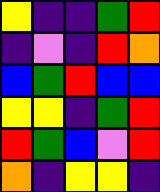[["yellow", "indigo", "indigo", "green", "red"], ["indigo", "violet", "indigo", "red", "orange"], ["blue", "green", "red", "blue", "blue"], ["yellow", "yellow", "indigo", "green", "red"], ["red", "green", "blue", "violet", "red"], ["orange", "indigo", "yellow", "yellow", "indigo"]]